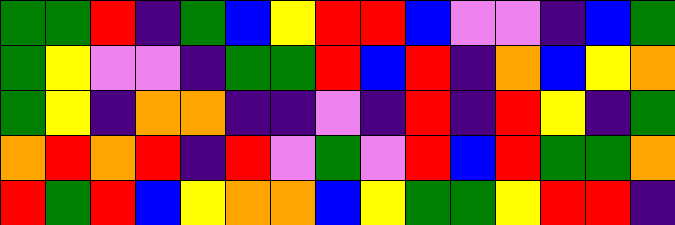[["green", "green", "red", "indigo", "green", "blue", "yellow", "red", "red", "blue", "violet", "violet", "indigo", "blue", "green"], ["green", "yellow", "violet", "violet", "indigo", "green", "green", "red", "blue", "red", "indigo", "orange", "blue", "yellow", "orange"], ["green", "yellow", "indigo", "orange", "orange", "indigo", "indigo", "violet", "indigo", "red", "indigo", "red", "yellow", "indigo", "green"], ["orange", "red", "orange", "red", "indigo", "red", "violet", "green", "violet", "red", "blue", "red", "green", "green", "orange"], ["red", "green", "red", "blue", "yellow", "orange", "orange", "blue", "yellow", "green", "green", "yellow", "red", "red", "indigo"]]